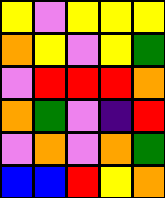[["yellow", "violet", "yellow", "yellow", "yellow"], ["orange", "yellow", "violet", "yellow", "green"], ["violet", "red", "red", "red", "orange"], ["orange", "green", "violet", "indigo", "red"], ["violet", "orange", "violet", "orange", "green"], ["blue", "blue", "red", "yellow", "orange"]]